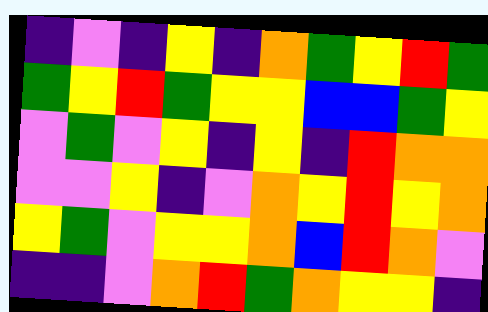[["indigo", "violet", "indigo", "yellow", "indigo", "orange", "green", "yellow", "red", "green"], ["green", "yellow", "red", "green", "yellow", "yellow", "blue", "blue", "green", "yellow"], ["violet", "green", "violet", "yellow", "indigo", "yellow", "indigo", "red", "orange", "orange"], ["violet", "violet", "yellow", "indigo", "violet", "orange", "yellow", "red", "yellow", "orange"], ["yellow", "green", "violet", "yellow", "yellow", "orange", "blue", "red", "orange", "violet"], ["indigo", "indigo", "violet", "orange", "red", "green", "orange", "yellow", "yellow", "indigo"]]